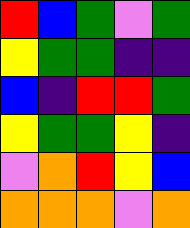[["red", "blue", "green", "violet", "green"], ["yellow", "green", "green", "indigo", "indigo"], ["blue", "indigo", "red", "red", "green"], ["yellow", "green", "green", "yellow", "indigo"], ["violet", "orange", "red", "yellow", "blue"], ["orange", "orange", "orange", "violet", "orange"]]